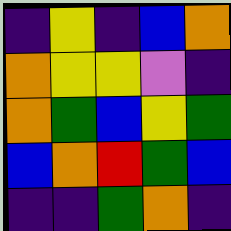[["indigo", "yellow", "indigo", "blue", "orange"], ["orange", "yellow", "yellow", "violet", "indigo"], ["orange", "green", "blue", "yellow", "green"], ["blue", "orange", "red", "green", "blue"], ["indigo", "indigo", "green", "orange", "indigo"]]